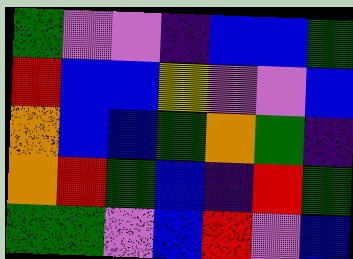[["green", "violet", "violet", "indigo", "blue", "blue", "green"], ["red", "blue", "blue", "yellow", "violet", "violet", "blue"], ["orange", "blue", "blue", "green", "orange", "green", "indigo"], ["orange", "red", "green", "blue", "indigo", "red", "green"], ["green", "green", "violet", "blue", "red", "violet", "blue"]]